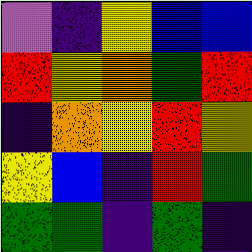[["violet", "indigo", "yellow", "blue", "blue"], ["red", "yellow", "orange", "green", "red"], ["indigo", "orange", "yellow", "red", "yellow"], ["yellow", "blue", "indigo", "red", "green"], ["green", "green", "indigo", "green", "indigo"]]